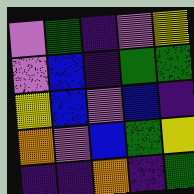[["violet", "green", "indigo", "violet", "yellow"], ["violet", "blue", "indigo", "green", "green"], ["yellow", "blue", "violet", "blue", "indigo"], ["orange", "violet", "blue", "green", "yellow"], ["indigo", "indigo", "orange", "indigo", "green"]]